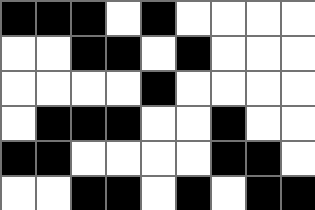[["black", "black", "black", "white", "black", "white", "white", "white", "white"], ["white", "white", "black", "black", "white", "black", "white", "white", "white"], ["white", "white", "white", "white", "black", "white", "white", "white", "white"], ["white", "black", "black", "black", "white", "white", "black", "white", "white"], ["black", "black", "white", "white", "white", "white", "black", "black", "white"], ["white", "white", "black", "black", "white", "black", "white", "black", "black"]]